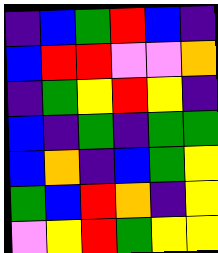[["indigo", "blue", "green", "red", "blue", "indigo"], ["blue", "red", "red", "violet", "violet", "orange"], ["indigo", "green", "yellow", "red", "yellow", "indigo"], ["blue", "indigo", "green", "indigo", "green", "green"], ["blue", "orange", "indigo", "blue", "green", "yellow"], ["green", "blue", "red", "orange", "indigo", "yellow"], ["violet", "yellow", "red", "green", "yellow", "yellow"]]